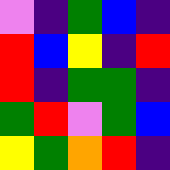[["violet", "indigo", "green", "blue", "indigo"], ["red", "blue", "yellow", "indigo", "red"], ["red", "indigo", "green", "green", "indigo"], ["green", "red", "violet", "green", "blue"], ["yellow", "green", "orange", "red", "indigo"]]